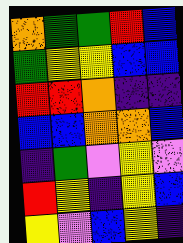[["orange", "green", "green", "red", "blue"], ["green", "yellow", "yellow", "blue", "blue"], ["red", "red", "orange", "indigo", "indigo"], ["blue", "blue", "orange", "orange", "blue"], ["indigo", "green", "violet", "yellow", "violet"], ["red", "yellow", "indigo", "yellow", "blue"], ["yellow", "violet", "blue", "yellow", "indigo"]]